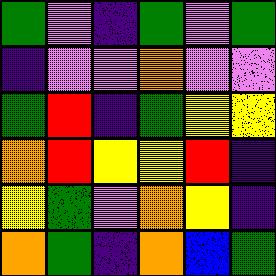[["green", "violet", "indigo", "green", "violet", "green"], ["indigo", "violet", "violet", "orange", "violet", "violet"], ["green", "red", "indigo", "green", "yellow", "yellow"], ["orange", "red", "yellow", "yellow", "red", "indigo"], ["yellow", "green", "violet", "orange", "yellow", "indigo"], ["orange", "green", "indigo", "orange", "blue", "green"]]